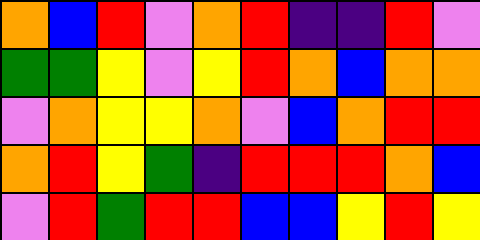[["orange", "blue", "red", "violet", "orange", "red", "indigo", "indigo", "red", "violet"], ["green", "green", "yellow", "violet", "yellow", "red", "orange", "blue", "orange", "orange"], ["violet", "orange", "yellow", "yellow", "orange", "violet", "blue", "orange", "red", "red"], ["orange", "red", "yellow", "green", "indigo", "red", "red", "red", "orange", "blue"], ["violet", "red", "green", "red", "red", "blue", "blue", "yellow", "red", "yellow"]]